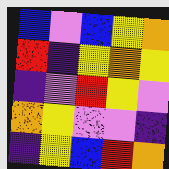[["blue", "violet", "blue", "yellow", "orange"], ["red", "indigo", "yellow", "orange", "yellow"], ["indigo", "violet", "red", "yellow", "violet"], ["orange", "yellow", "violet", "violet", "indigo"], ["indigo", "yellow", "blue", "red", "orange"]]